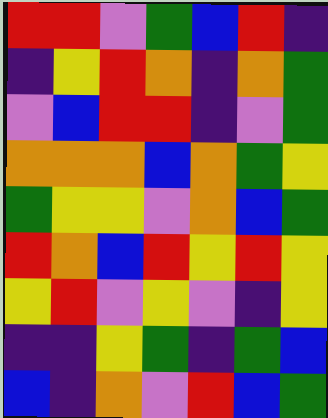[["red", "red", "violet", "green", "blue", "red", "indigo"], ["indigo", "yellow", "red", "orange", "indigo", "orange", "green"], ["violet", "blue", "red", "red", "indigo", "violet", "green"], ["orange", "orange", "orange", "blue", "orange", "green", "yellow"], ["green", "yellow", "yellow", "violet", "orange", "blue", "green"], ["red", "orange", "blue", "red", "yellow", "red", "yellow"], ["yellow", "red", "violet", "yellow", "violet", "indigo", "yellow"], ["indigo", "indigo", "yellow", "green", "indigo", "green", "blue"], ["blue", "indigo", "orange", "violet", "red", "blue", "green"]]